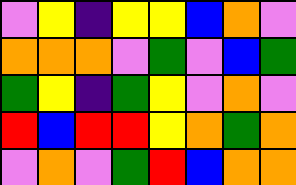[["violet", "yellow", "indigo", "yellow", "yellow", "blue", "orange", "violet"], ["orange", "orange", "orange", "violet", "green", "violet", "blue", "green"], ["green", "yellow", "indigo", "green", "yellow", "violet", "orange", "violet"], ["red", "blue", "red", "red", "yellow", "orange", "green", "orange"], ["violet", "orange", "violet", "green", "red", "blue", "orange", "orange"]]